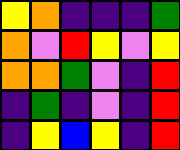[["yellow", "orange", "indigo", "indigo", "indigo", "green"], ["orange", "violet", "red", "yellow", "violet", "yellow"], ["orange", "orange", "green", "violet", "indigo", "red"], ["indigo", "green", "indigo", "violet", "indigo", "red"], ["indigo", "yellow", "blue", "yellow", "indigo", "red"]]